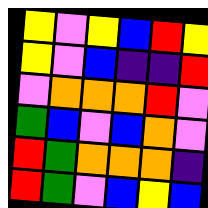[["yellow", "violet", "yellow", "blue", "red", "yellow"], ["yellow", "violet", "blue", "indigo", "indigo", "red"], ["violet", "orange", "orange", "orange", "red", "violet"], ["green", "blue", "violet", "blue", "orange", "violet"], ["red", "green", "orange", "orange", "orange", "indigo"], ["red", "green", "violet", "blue", "yellow", "blue"]]